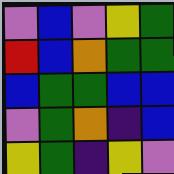[["violet", "blue", "violet", "yellow", "green"], ["red", "blue", "orange", "green", "green"], ["blue", "green", "green", "blue", "blue"], ["violet", "green", "orange", "indigo", "blue"], ["yellow", "green", "indigo", "yellow", "violet"]]